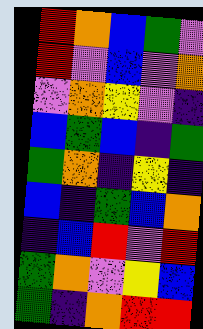[["red", "orange", "blue", "green", "violet"], ["red", "violet", "blue", "violet", "orange"], ["violet", "orange", "yellow", "violet", "indigo"], ["blue", "green", "blue", "indigo", "green"], ["green", "orange", "indigo", "yellow", "indigo"], ["blue", "indigo", "green", "blue", "orange"], ["indigo", "blue", "red", "violet", "red"], ["green", "orange", "violet", "yellow", "blue"], ["green", "indigo", "orange", "red", "red"]]